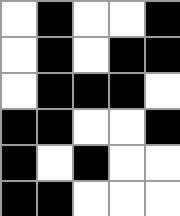[["white", "black", "white", "white", "black"], ["white", "black", "white", "black", "black"], ["white", "black", "black", "black", "white"], ["black", "black", "white", "white", "black"], ["black", "white", "black", "white", "white"], ["black", "black", "white", "white", "white"]]